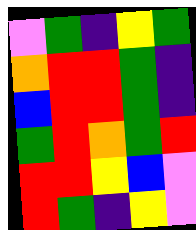[["violet", "green", "indigo", "yellow", "green"], ["orange", "red", "red", "green", "indigo"], ["blue", "red", "red", "green", "indigo"], ["green", "red", "orange", "green", "red"], ["red", "red", "yellow", "blue", "violet"], ["red", "green", "indigo", "yellow", "violet"]]